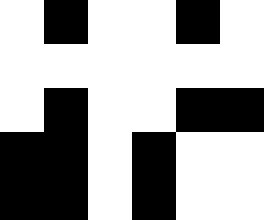[["white", "black", "white", "white", "black", "white"], ["white", "white", "white", "white", "white", "white"], ["white", "black", "white", "white", "black", "black"], ["black", "black", "white", "black", "white", "white"], ["black", "black", "white", "black", "white", "white"]]